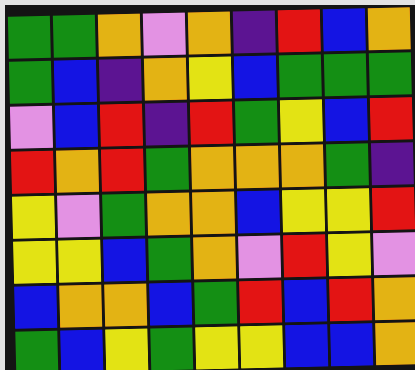[["green", "green", "orange", "violet", "orange", "indigo", "red", "blue", "orange"], ["green", "blue", "indigo", "orange", "yellow", "blue", "green", "green", "green"], ["violet", "blue", "red", "indigo", "red", "green", "yellow", "blue", "red"], ["red", "orange", "red", "green", "orange", "orange", "orange", "green", "indigo"], ["yellow", "violet", "green", "orange", "orange", "blue", "yellow", "yellow", "red"], ["yellow", "yellow", "blue", "green", "orange", "violet", "red", "yellow", "violet"], ["blue", "orange", "orange", "blue", "green", "red", "blue", "red", "orange"], ["green", "blue", "yellow", "green", "yellow", "yellow", "blue", "blue", "orange"]]